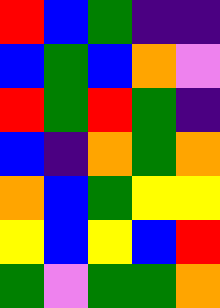[["red", "blue", "green", "indigo", "indigo"], ["blue", "green", "blue", "orange", "violet"], ["red", "green", "red", "green", "indigo"], ["blue", "indigo", "orange", "green", "orange"], ["orange", "blue", "green", "yellow", "yellow"], ["yellow", "blue", "yellow", "blue", "red"], ["green", "violet", "green", "green", "orange"]]